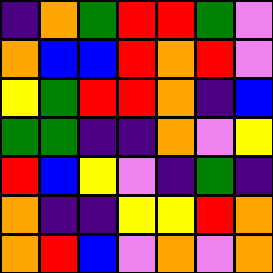[["indigo", "orange", "green", "red", "red", "green", "violet"], ["orange", "blue", "blue", "red", "orange", "red", "violet"], ["yellow", "green", "red", "red", "orange", "indigo", "blue"], ["green", "green", "indigo", "indigo", "orange", "violet", "yellow"], ["red", "blue", "yellow", "violet", "indigo", "green", "indigo"], ["orange", "indigo", "indigo", "yellow", "yellow", "red", "orange"], ["orange", "red", "blue", "violet", "orange", "violet", "orange"]]